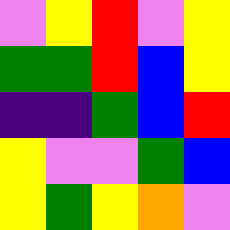[["violet", "yellow", "red", "violet", "yellow"], ["green", "green", "red", "blue", "yellow"], ["indigo", "indigo", "green", "blue", "red"], ["yellow", "violet", "violet", "green", "blue"], ["yellow", "green", "yellow", "orange", "violet"]]